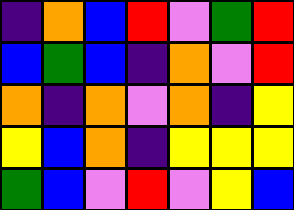[["indigo", "orange", "blue", "red", "violet", "green", "red"], ["blue", "green", "blue", "indigo", "orange", "violet", "red"], ["orange", "indigo", "orange", "violet", "orange", "indigo", "yellow"], ["yellow", "blue", "orange", "indigo", "yellow", "yellow", "yellow"], ["green", "blue", "violet", "red", "violet", "yellow", "blue"]]